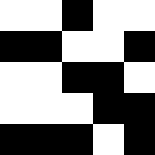[["white", "white", "black", "white", "white"], ["black", "black", "white", "white", "black"], ["white", "white", "black", "black", "white"], ["white", "white", "white", "black", "black"], ["black", "black", "black", "white", "black"]]